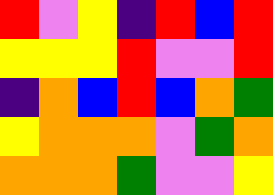[["red", "violet", "yellow", "indigo", "red", "blue", "red"], ["yellow", "yellow", "yellow", "red", "violet", "violet", "red"], ["indigo", "orange", "blue", "red", "blue", "orange", "green"], ["yellow", "orange", "orange", "orange", "violet", "green", "orange"], ["orange", "orange", "orange", "green", "violet", "violet", "yellow"]]